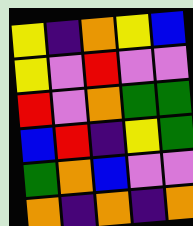[["yellow", "indigo", "orange", "yellow", "blue"], ["yellow", "violet", "red", "violet", "violet"], ["red", "violet", "orange", "green", "green"], ["blue", "red", "indigo", "yellow", "green"], ["green", "orange", "blue", "violet", "violet"], ["orange", "indigo", "orange", "indigo", "orange"]]